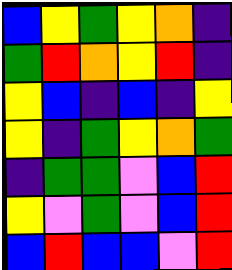[["blue", "yellow", "green", "yellow", "orange", "indigo"], ["green", "red", "orange", "yellow", "red", "indigo"], ["yellow", "blue", "indigo", "blue", "indigo", "yellow"], ["yellow", "indigo", "green", "yellow", "orange", "green"], ["indigo", "green", "green", "violet", "blue", "red"], ["yellow", "violet", "green", "violet", "blue", "red"], ["blue", "red", "blue", "blue", "violet", "red"]]